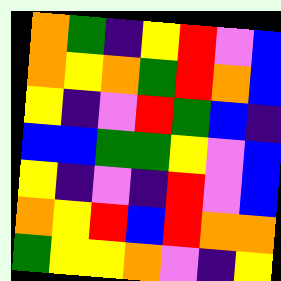[["orange", "green", "indigo", "yellow", "red", "violet", "blue"], ["orange", "yellow", "orange", "green", "red", "orange", "blue"], ["yellow", "indigo", "violet", "red", "green", "blue", "indigo"], ["blue", "blue", "green", "green", "yellow", "violet", "blue"], ["yellow", "indigo", "violet", "indigo", "red", "violet", "blue"], ["orange", "yellow", "red", "blue", "red", "orange", "orange"], ["green", "yellow", "yellow", "orange", "violet", "indigo", "yellow"]]